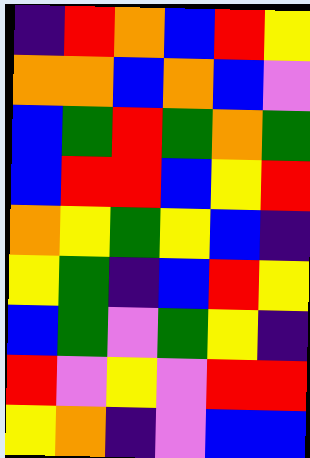[["indigo", "red", "orange", "blue", "red", "yellow"], ["orange", "orange", "blue", "orange", "blue", "violet"], ["blue", "green", "red", "green", "orange", "green"], ["blue", "red", "red", "blue", "yellow", "red"], ["orange", "yellow", "green", "yellow", "blue", "indigo"], ["yellow", "green", "indigo", "blue", "red", "yellow"], ["blue", "green", "violet", "green", "yellow", "indigo"], ["red", "violet", "yellow", "violet", "red", "red"], ["yellow", "orange", "indigo", "violet", "blue", "blue"]]